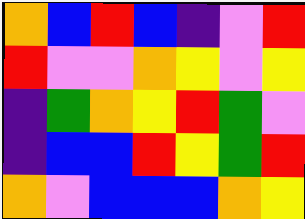[["orange", "blue", "red", "blue", "indigo", "violet", "red"], ["red", "violet", "violet", "orange", "yellow", "violet", "yellow"], ["indigo", "green", "orange", "yellow", "red", "green", "violet"], ["indigo", "blue", "blue", "red", "yellow", "green", "red"], ["orange", "violet", "blue", "blue", "blue", "orange", "yellow"]]